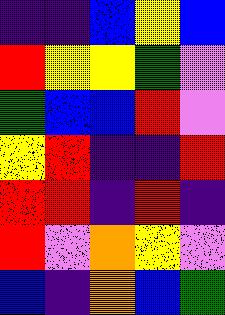[["indigo", "indigo", "blue", "yellow", "blue"], ["red", "yellow", "yellow", "green", "violet"], ["green", "blue", "blue", "red", "violet"], ["yellow", "red", "indigo", "indigo", "red"], ["red", "red", "indigo", "red", "indigo"], ["red", "violet", "orange", "yellow", "violet"], ["blue", "indigo", "orange", "blue", "green"]]